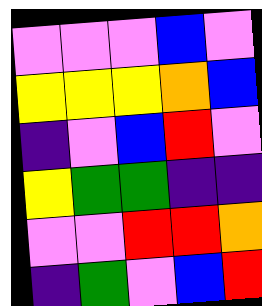[["violet", "violet", "violet", "blue", "violet"], ["yellow", "yellow", "yellow", "orange", "blue"], ["indigo", "violet", "blue", "red", "violet"], ["yellow", "green", "green", "indigo", "indigo"], ["violet", "violet", "red", "red", "orange"], ["indigo", "green", "violet", "blue", "red"]]